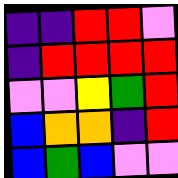[["indigo", "indigo", "red", "red", "violet"], ["indigo", "red", "red", "red", "red"], ["violet", "violet", "yellow", "green", "red"], ["blue", "orange", "orange", "indigo", "red"], ["blue", "green", "blue", "violet", "violet"]]